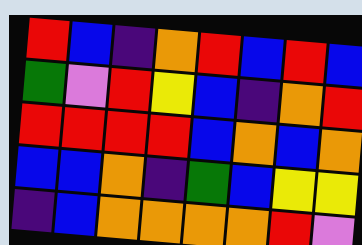[["red", "blue", "indigo", "orange", "red", "blue", "red", "blue"], ["green", "violet", "red", "yellow", "blue", "indigo", "orange", "red"], ["red", "red", "red", "red", "blue", "orange", "blue", "orange"], ["blue", "blue", "orange", "indigo", "green", "blue", "yellow", "yellow"], ["indigo", "blue", "orange", "orange", "orange", "orange", "red", "violet"]]